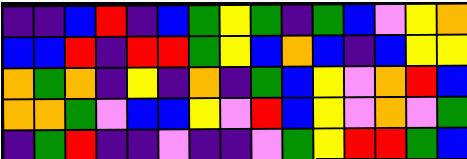[["indigo", "indigo", "blue", "red", "indigo", "blue", "green", "yellow", "green", "indigo", "green", "blue", "violet", "yellow", "orange"], ["blue", "blue", "red", "indigo", "red", "red", "green", "yellow", "blue", "orange", "blue", "indigo", "blue", "yellow", "yellow"], ["orange", "green", "orange", "indigo", "yellow", "indigo", "orange", "indigo", "green", "blue", "yellow", "violet", "orange", "red", "blue"], ["orange", "orange", "green", "violet", "blue", "blue", "yellow", "violet", "red", "blue", "yellow", "violet", "orange", "violet", "green"], ["indigo", "green", "red", "indigo", "indigo", "violet", "indigo", "indigo", "violet", "green", "yellow", "red", "red", "green", "blue"]]